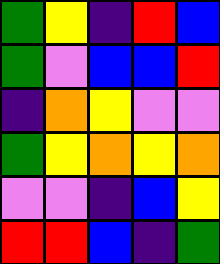[["green", "yellow", "indigo", "red", "blue"], ["green", "violet", "blue", "blue", "red"], ["indigo", "orange", "yellow", "violet", "violet"], ["green", "yellow", "orange", "yellow", "orange"], ["violet", "violet", "indigo", "blue", "yellow"], ["red", "red", "blue", "indigo", "green"]]